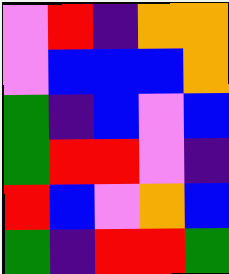[["violet", "red", "indigo", "orange", "orange"], ["violet", "blue", "blue", "blue", "orange"], ["green", "indigo", "blue", "violet", "blue"], ["green", "red", "red", "violet", "indigo"], ["red", "blue", "violet", "orange", "blue"], ["green", "indigo", "red", "red", "green"]]